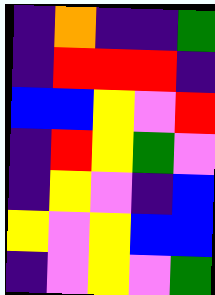[["indigo", "orange", "indigo", "indigo", "green"], ["indigo", "red", "red", "red", "indigo"], ["blue", "blue", "yellow", "violet", "red"], ["indigo", "red", "yellow", "green", "violet"], ["indigo", "yellow", "violet", "indigo", "blue"], ["yellow", "violet", "yellow", "blue", "blue"], ["indigo", "violet", "yellow", "violet", "green"]]